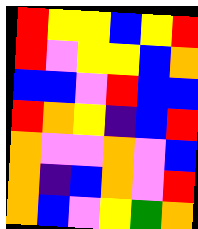[["red", "yellow", "yellow", "blue", "yellow", "red"], ["red", "violet", "yellow", "yellow", "blue", "orange"], ["blue", "blue", "violet", "red", "blue", "blue"], ["red", "orange", "yellow", "indigo", "blue", "red"], ["orange", "violet", "violet", "orange", "violet", "blue"], ["orange", "indigo", "blue", "orange", "violet", "red"], ["orange", "blue", "violet", "yellow", "green", "orange"]]